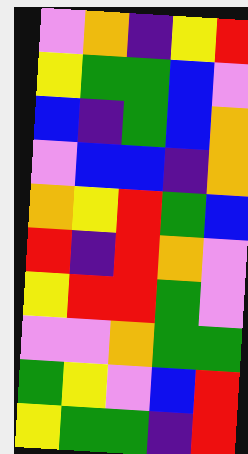[["violet", "orange", "indigo", "yellow", "red"], ["yellow", "green", "green", "blue", "violet"], ["blue", "indigo", "green", "blue", "orange"], ["violet", "blue", "blue", "indigo", "orange"], ["orange", "yellow", "red", "green", "blue"], ["red", "indigo", "red", "orange", "violet"], ["yellow", "red", "red", "green", "violet"], ["violet", "violet", "orange", "green", "green"], ["green", "yellow", "violet", "blue", "red"], ["yellow", "green", "green", "indigo", "red"]]